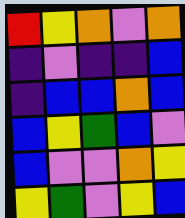[["red", "yellow", "orange", "violet", "orange"], ["indigo", "violet", "indigo", "indigo", "blue"], ["indigo", "blue", "blue", "orange", "blue"], ["blue", "yellow", "green", "blue", "violet"], ["blue", "violet", "violet", "orange", "yellow"], ["yellow", "green", "violet", "yellow", "blue"]]